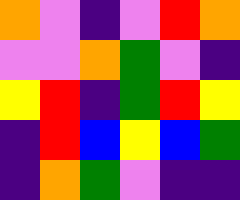[["orange", "violet", "indigo", "violet", "red", "orange"], ["violet", "violet", "orange", "green", "violet", "indigo"], ["yellow", "red", "indigo", "green", "red", "yellow"], ["indigo", "red", "blue", "yellow", "blue", "green"], ["indigo", "orange", "green", "violet", "indigo", "indigo"]]